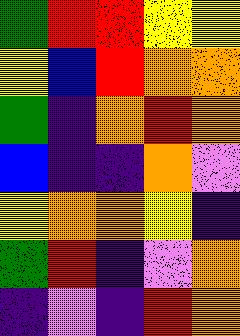[["green", "red", "red", "yellow", "yellow"], ["yellow", "blue", "red", "orange", "orange"], ["green", "indigo", "orange", "red", "orange"], ["blue", "indigo", "indigo", "orange", "violet"], ["yellow", "orange", "orange", "yellow", "indigo"], ["green", "red", "indigo", "violet", "orange"], ["indigo", "violet", "indigo", "red", "orange"]]